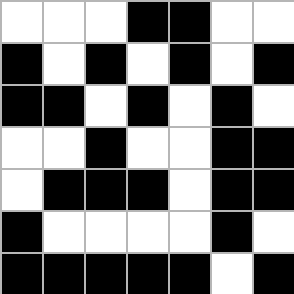[["white", "white", "white", "black", "black", "white", "white"], ["black", "white", "black", "white", "black", "white", "black"], ["black", "black", "white", "black", "white", "black", "white"], ["white", "white", "black", "white", "white", "black", "black"], ["white", "black", "black", "black", "white", "black", "black"], ["black", "white", "white", "white", "white", "black", "white"], ["black", "black", "black", "black", "black", "white", "black"]]